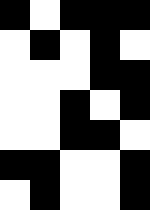[["black", "white", "black", "black", "black"], ["white", "black", "white", "black", "white"], ["white", "white", "white", "black", "black"], ["white", "white", "black", "white", "black"], ["white", "white", "black", "black", "white"], ["black", "black", "white", "white", "black"], ["white", "black", "white", "white", "black"]]